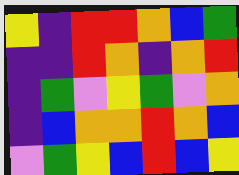[["yellow", "indigo", "red", "red", "orange", "blue", "green"], ["indigo", "indigo", "red", "orange", "indigo", "orange", "red"], ["indigo", "green", "violet", "yellow", "green", "violet", "orange"], ["indigo", "blue", "orange", "orange", "red", "orange", "blue"], ["violet", "green", "yellow", "blue", "red", "blue", "yellow"]]